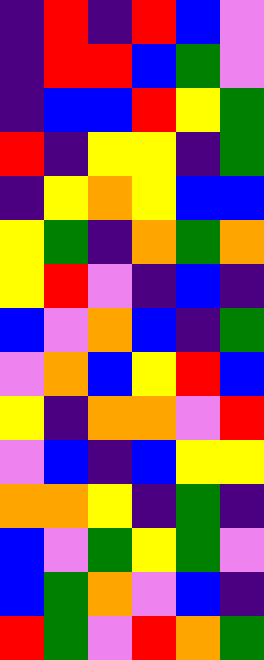[["indigo", "red", "indigo", "red", "blue", "violet"], ["indigo", "red", "red", "blue", "green", "violet"], ["indigo", "blue", "blue", "red", "yellow", "green"], ["red", "indigo", "yellow", "yellow", "indigo", "green"], ["indigo", "yellow", "orange", "yellow", "blue", "blue"], ["yellow", "green", "indigo", "orange", "green", "orange"], ["yellow", "red", "violet", "indigo", "blue", "indigo"], ["blue", "violet", "orange", "blue", "indigo", "green"], ["violet", "orange", "blue", "yellow", "red", "blue"], ["yellow", "indigo", "orange", "orange", "violet", "red"], ["violet", "blue", "indigo", "blue", "yellow", "yellow"], ["orange", "orange", "yellow", "indigo", "green", "indigo"], ["blue", "violet", "green", "yellow", "green", "violet"], ["blue", "green", "orange", "violet", "blue", "indigo"], ["red", "green", "violet", "red", "orange", "green"]]